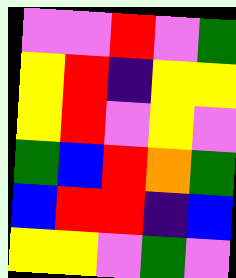[["violet", "violet", "red", "violet", "green"], ["yellow", "red", "indigo", "yellow", "yellow"], ["yellow", "red", "violet", "yellow", "violet"], ["green", "blue", "red", "orange", "green"], ["blue", "red", "red", "indigo", "blue"], ["yellow", "yellow", "violet", "green", "violet"]]